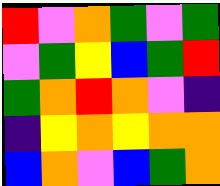[["red", "violet", "orange", "green", "violet", "green"], ["violet", "green", "yellow", "blue", "green", "red"], ["green", "orange", "red", "orange", "violet", "indigo"], ["indigo", "yellow", "orange", "yellow", "orange", "orange"], ["blue", "orange", "violet", "blue", "green", "orange"]]